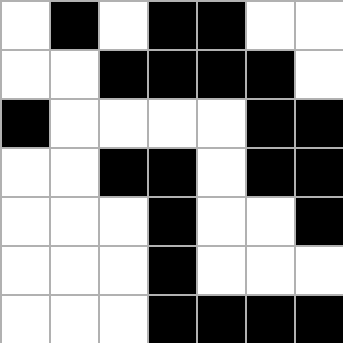[["white", "black", "white", "black", "black", "white", "white"], ["white", "white", "black", "black", "black", "black", "white"], ["black", "white", "white", "white", "white", "black", "black"], ["white", "white", "black", "black", "white", "black", "black"], ["white", "white", "white", "black", "white", "white", "black"], ["white", "white", "white", "black", "white", "white", "white"], ["white", "white", "white", "black", "black", "black", "black"]]